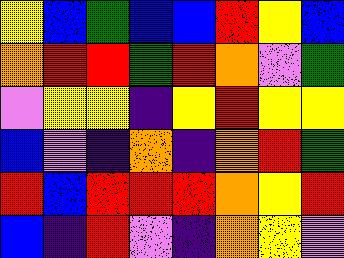[["yellow", "blue", "green", "blue", "blue", "red", "yellow", "blue"], ["orange", "red", "red", "green", "red", "orange", "violet", "green"], ["violet", "yellow", "yellow", "indigo", "yellow", "red", "yellow", "yellow"], ["blue", "violet", "indigo", "orange", "indigo", "orange", "red", "green"], ["red", "blue", "red", "red", "red", "orange", "yellow", "red"], ["blue", "indigo", "red", "violet", "indigo", "orange", "yellow", "violet"]]